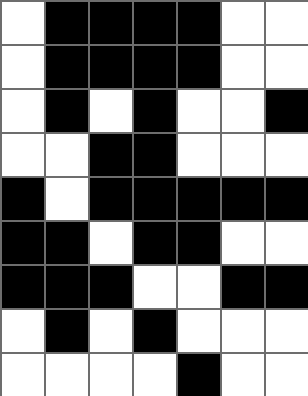[["white", "black", "black", "black", "black", "white", "white"], ["white", "black", "black", "black", "black", "white", "white"], ["white", "black", "white", "black", "white", "white", "black"], ["white", "white", "black", "black", "white", "white", "white"], ["black", "white", "black", "black", "black", "black", "black"], ["black", "black", "white", "black", "black", "white", "white"], ["black", "black", "black", "white", "white", "black", "black"], ["white", "black", "white", "black", "white", "white", "white"], ["white", "white", "white", "white", "black", "white", "white"]]